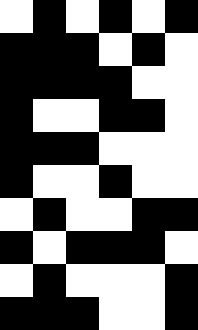[["white", "black", "white", "black", "white", "black"], ["black", "black", "black", "white", "black", "white"], ["black", "black", "black", "black", "white", "white"], ["black", "white", "white", "black", "black", "white"], ["black", "black", "black", "white", "white", "white"], ["black", "white", "white", "black", "white", "white"], ["white", "black", "white", "white", "black", "black"], ["black", "white", "black", "black", "black", "white"], ["white", "black", "white", "white", "white", "black"], ["black", "black", "black", "white", "white", "black"]]